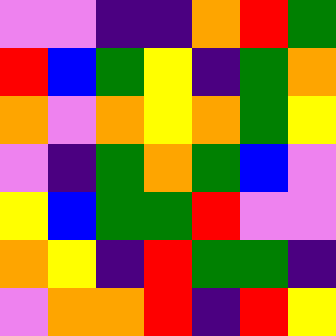[["violet", "violet", "indigo", "indigo", "orange", "red", "green"], ["red", "blue", "green", "yellow", "indigo", "green", "orange"], ["orange", "violet", "orange", "yellow", "orange", "green", "yellow"], ["violet", "indigo", "green", "orange", "green", "blue", "violet"], ["yellow", "blue", "green", "green", "red", "violet", "violet"], ["orange", "yellow", "indigo", "red", "green", "green", "indigo"], ["violet", "orange", "orange", "red", "indigo", "red", "yellow"]]